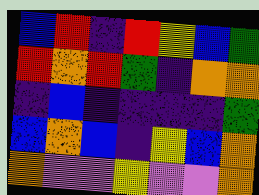[["blue", "red", "indigo", "red", "yellow", "blue", "green"], ["red", "orange", "red", "green", "indigo", "orange", "orange"], ["indigo", "blue", "indigo", "indigo", "indigo", "indigo", "green"], ["blue", "orange", "blue", "indigo", "yellow", "blue", "orange"], ["orange", "violet", "violet", "yellow", "violet", "violet", "orange"]]